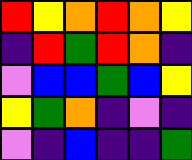[["red", "yellow", "orange", "red", "orange", "yellow"], ["indigo", "red", "green", "red", "orange", "indigo"], ["violet", "blue", "blue", "green", "blue", "yellow"], ["yellow", "green", "orange", "indigo", "violet", "indigo"], ["violet", "indigo", "blue", "indigo", "indigo", "green"]]